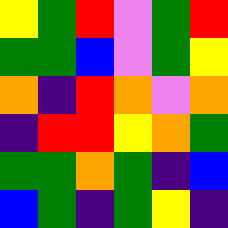[["yellow", "green", "red", "violet", "green", "red"], ["green", "green", "blue", "violet", "green", "yellow"], ["orange", "indigo", "red", "orange", "violet", "orange"], ["indigo", "red", "red", "yellow", "orange", "green"], ["green", "green", "orange", "green", "indigo", "blue"], ["blue", "green", "indigo", "green", "yellow", "indigo"]]